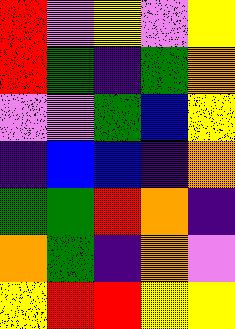[["red", "violet", "yellow", "violet", "yellow"], ["red", "green", "indigo", "green", "orange"], ["violet", "violet", "green", "blue", "yellow"], ["indigo", "blue", "blue", "indigo", "orange"], ["green", "green", "red", "orange", "indigo"], ["orange", "green", "indigo", "orange", "violet"], ["yellow", "red", "red", "yellow", "yellow"]]